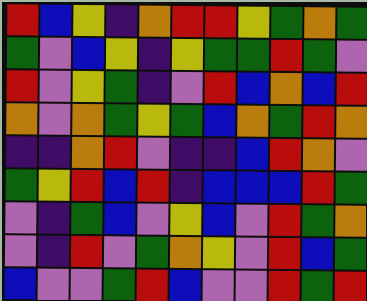[["red", "blue", "yellow", "indigo", "orange", "red", "red", "yellow", "green", "orange", "green"], ["green", "violet", "blue", "yellow", "indigo", "yellow", "green", "green", "red", "green", "violet"], ["red", "violet", "yellow", "green", "indigo", "violet", "red", "blue", "orange", "blue", "red"], ["orange", "violet", "orange", "green", "yellow", "green", "blue", "orange", "green", "red", "orange"], ["indigo", "indigo", "orange", "red", "violet", "indigo", "indigo", "blue", "red", "orange", "violet"], ["green", "yellow", "red", "blue", "red", "indigo", "blue", "blue", "blue", "red", "green"], ["violet", "indigo", "green", "blue", "violet", "yellow", "blue", "violet", "red", "green", "orange"], ["violet", "indigo", "red", "violet", "green", "orange", "yellow", "violet", "red", "blue", "green"], ["blue", "violet", "violet", "green", "red", "blue", "violet", "violet", "red", "green", "red"]]